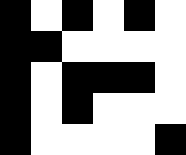[["black", "white", "black", "white", "black", "white"], ["black", "black", "white", "white", "white", "white"], ["black", "white", "black", "black", "black", "white"], ["black", "white", "black", "white", "white", "white"], ["black", "white", "white", "white", "white", "black"]]